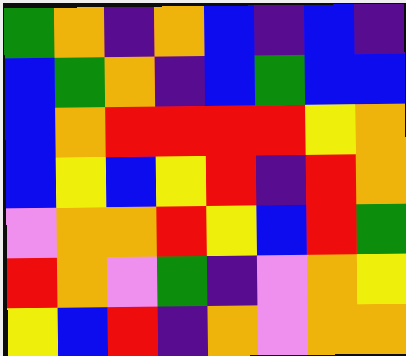[["green", "orange", "indigo", "orange", "blue", "indigo", "blue", "indigo"], ["blue", "green", "orange", "indigo", "blue", "green", "blue", "blue"], ["blue", "orange", "red", "red", "red", "red", "yellow", "orange"], ["blue", "yellow", "blue", "yellow", "red", "indigo", "red", "orange"], ["violet", "orange", "orange", "red", "yellow", "blue", "red", "green"], ["red", "orange", "violet", "green", "indigo", "violet", "orange", "yellow"], ["yellow", "blue", "red", "indigo", "orange", "violet", "orange", "orange"]]